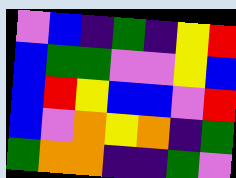[["violet", "blue", "indigo", "green", "indigo", "yellow", "red"], ["blue", "green", "green", "violet", "violet", "yellow", "blue"], ["blue", "red", "yellow", "blue", "blue", "violet", "red"], ["blue", "violet", "orange", "yellow", "orange", "indigo", "green"], ["green", "orange", "orange", "indigo", "indigo", "green", "violet"]]